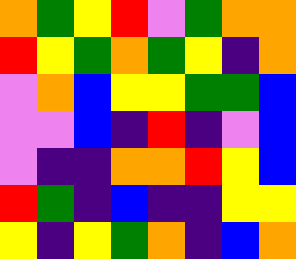[["orange", "green", "yellow", "red", "violet", "green", "orange", "orange"], ["red", "yellow", "green", "orange", "green", "yellow", "indigo", "orange"], ["violet", "orange", "blue", "yellow", "yellow", "green", "green", "blue"], ["violet", "violet", "blue", "indigo", "red", "indigo", "violet", "blue"], ["violet", "indigo", "indigo", "orange", "orange", "red", "yellow", "blue"], ["red", "green", "indigo", "blue", "indigo", "indigo", "yellow", "yellow"], ["yellow", "indigo", "yellow", "green", "orange", "indigo", "blue", "orange"]]